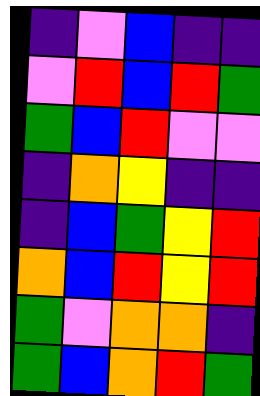[["indigo", "violet", "blue", "indigo", "indigo"], ["violet", "red", "blue", "red", "green"], ["green", "blue", "red", "violet", "violet"], ["indigo", "orange", "yellow", "indigo", "indigo"], ["indigo", "blue", "green", "yellow", "red"], ["orange", "blue", "red", "yellow", "red"], ["green", "violet", "orange", "orange", "indigo"], ["green", "blue", "orange", "red", "green"]]